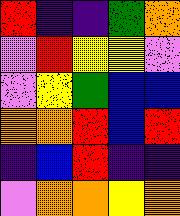[["red", "indigo", "indigo", "green", "orange"], ["violet", "red", "yellow", "yellow", "violet"], ["violet", "yellow", "green", "blue", "blue"], ["orange", "orange", "red", "blue", "red"], ["indigo", "blue", "red", "indigo", "indigo"], ["violet", "orange", "orange", "yellow", "orange"]]